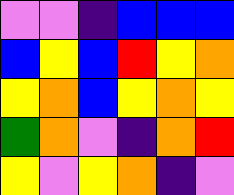[["violet", "violet", "indigo", "blue", "blue", "blue"], ["blue", "yellow", "blue", "red", "yellow", "orange"], ["yellow", "orange", "blue", "yellow", "orange", "yellow"], ["green", "orange", "violet", "indigo", "orange", "red"], ["yellow", "violet", "yellow", "orange", "indigo", "violet"]]